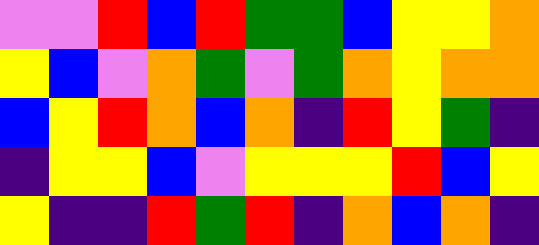[["violet", "violet", "red", "blue", "red", "green", "green", "blue", "yellow", "yellow", "orange"], ["yellow", "blue", "violet", "orange", "green", "violet", "green", "orange", "yellow", "orange", "orange"], ["blue", "yellow", "red", "orange", "blue", "orange", "indigo", "red", "yellow", "green", "indigo"], ["indigo", "yellow", "yellow", "blue", "violet", "yellow", "yellow", "yellow", "red", "blue", "yellow"], ["yellow", "indigo", "indigo", "red", "green", "red", "indigo", "orange", "blue", "orange", "indigo"]]